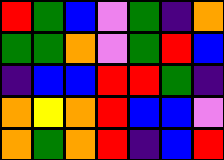[["red", "green", "blue", "violet", "green", "indigo", "orange"], ["green", "green", "orange", "violet", "green", "red", "blue"], ["indigo", "blue", "blue", "red", "red", "green", "indigo"], ["orange", "yellow", "orange", "red", "blue", "blue", "violet"], ["orange", "green", "orange", "red", "indigo", "blue", "red"]]